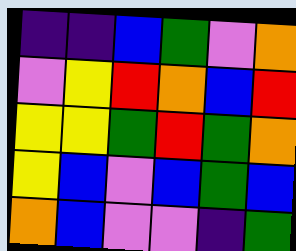[["indigo", "indigo", "blue", "green", "violet", "orange"], ["violet", "yellow", "red", "orange", "blue", "red"], ["yellow", "yellow", "green", "red", "green", "orange"], ["yellow", "blue", "violet", "blue", "green", "blue"], ["orange", "blue", "violet", "violet", "indigo", "green"]]